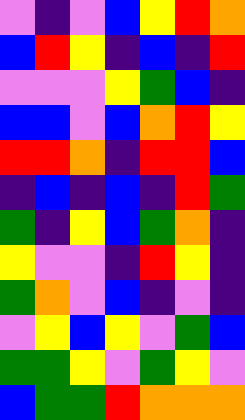[["violet", "indigo", "violet", "blue", "yellow", "red", "orange"], ["blue", "red", "yellow", "indigo", "blue", "indigo", "red"], ["violet", "violet", "violet", "yellow", "green", "blue", "indigo"], ["blue", "blue", "violet", "blue", "orange", "red", "yellow"], ["red", "red", "orange", "indigo", "red", "red", "blue"], ["indigo", "blue", "indigo", "blue", "indigo", "red", "green"], ["green", "indigo", "yellow", "blue", "green", "orange", "indigo"], ["yellow", "violet", "violet", "indigo", "red", "yellow", "indigo"], ["green", "orange", "violet", "blue", "indigo", "violet", "indigo"], ["violet", "yellow", "blue", "yellow", "violet", "green", "blue"], ["green", "green", "yellow", "violet", "green", "yellow", "violet"], ["blue", "green", "green", "red", "orange", "orange", "orange"]]